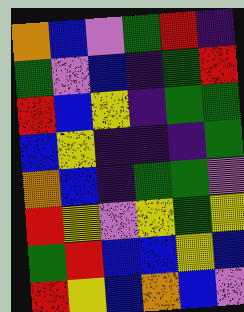[["orange", "blue", "violet", "green", "red", "indigo"], ["green", "violet", "blue", "indigo", "green", "red"], ["red", "blue", "yellow", "indigo", "green", "green"], ["blue", "yellow", "indigo", "indigo", "indigo", "green"], ["orange", "blue", "indigo", "green", "green", "violet"], ["red", "yellow", "violet", "yellow", "green", "yellow"], ["green", "red", "blue", "blue", "yellow", "blue"], ["red", "yellow", "blue", "orange", "blue", "violet"]]